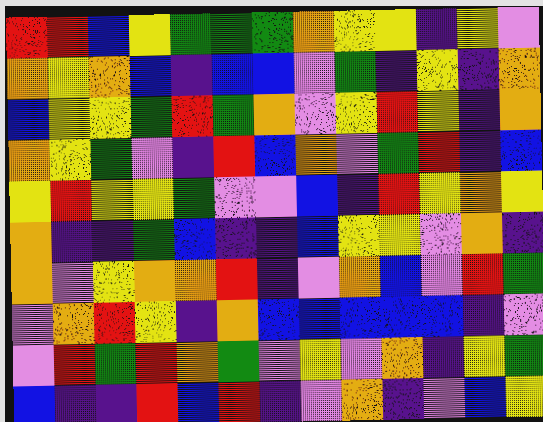[["red", "red", "blue", "yellow", "green", "green", "green", "orange", "yellow", "yellow", "indigo", "yellow", "violet"], ["orange", "yellow", "orange", "blue", "indigo", "blue", "blue", "violet", "green", "indigo", "yellow", "indigo", "orange"], ["blue", "yellow", "yellow", "green", "red", "green", "orange", "violet", "yellow", "red", "yellow", "indigo", "orange"], ["orange", "yellow", "green", "violet", "indigo", "red", "blue", "orange", "violet", "green", "red", "indigo", "blue"], ["yellow", "red", "yellow", "yellow", "green", "violet", "violet", "blue", "indigo", "red", "yellow", "orange", "yellow"], ["orange", "indigo", "indigo", "green", "blue", "indigo", "indigo", "blue", "yellow", "yellow", "violet", "orange", "indigo"], ["orange", "violet", "yellow", "orange", "orange", "red", "indigo", "violet", "orange", "blue", "violet", "red", "green"], ["violet", "orange", "red", "yellow", "indigo", "orange", "blue", "blue", "blue", "blue", "blue", "indigo", "violet"], ["violet", "red", "green", "red", "orange", "green", "violet", "yellow", "violet", "orange", "indigo", "yellow", "green"], ["blue", "indigo", "indigo", "red", "blue", "red", "indigo", "violet", "orange", "indigo", "violet", "blue", "yellow"]]